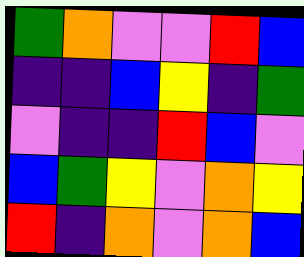[["green", "orange", "violet", "violet", "red", "blue"], ["indigo", "indigo", "blue", "yellow", "indigo", "green"], ["violet", "indigo", "indigo", "red", "blue", "violet"], ["blue", "green", "yellow", "violet", "orange", "yellow"], ["red", "indigo", "orange", "violet", "orange", "blue"]]